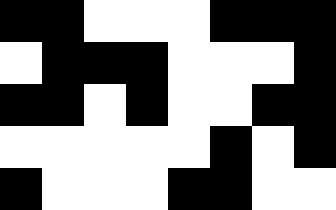[["black", "black", "white", "white", "white", "black", "black", "black"], ["white", "black", "black", "black", "white", "white", "white", "black"], ["black", "black", "white", "black", "white", "white", "black", "black"], ["white", "white", "white", "white", "white", "black", "white", "black"], ["black", "white", "white", "white", "black", "black", "white", "white"]]